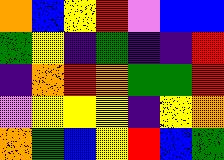[["orange", "blue", "yellow", "red", "violet", "blue", "blue"], ["green", "yellow", "indigo", "green", "indigo", "indigo", "red"], ["indigo", "orange", "red", "orange", "green", "green", "red"], ["violet", "yellow", "yellow", "yellow", "indigo", "yellow", "orange"], ["orange", "green", "blue", "yellow", "red", "blue", "green"]]